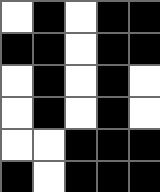[["white", "black", "white", "black", "black"], ["black", "black", "white", "black", "black"], ["white", "black", "white", "black", "white"], ["white", "black", "white", "black", "white"], ["white", "white", "black", "black", "black"], ["black", "white", "black", "black", "black"]]